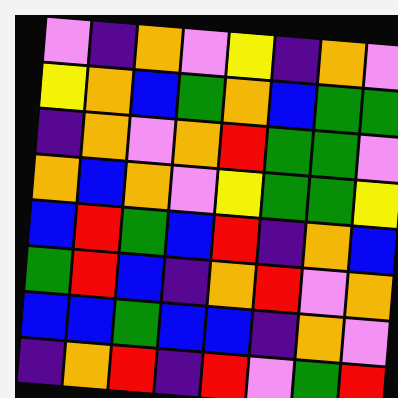[["violet", "indigo", "orange", "violet", "yellow", "indigo", "orange", "violet"], ["yellow", "orange", "blue", "green", "orange", "blue", "green", "green"], ["indigo", "orange", "violet", "orange", "red", "green", "green", "violet"], ["orange", "blue", "orange", "violet", "yellow", "green", "green", "yellow"], ["blue", "red", "green", "blue", "red", "indigo", "orange", "blue"], ["green", "red", "blue", "indigo", "orange", "red", "violet", "orange"], ["blue", "blue", "green", "blue", "blue", "indigo", "orange", "violet"], ["indigo", "orange", "red", "indigo", "red", "violet", "green", "red"]]